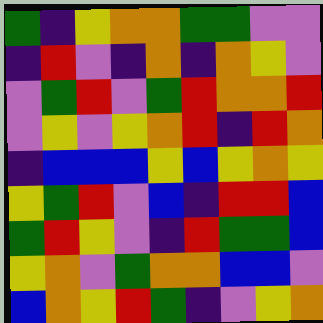[["green", "indigo", "yellow", "orange", "orange", "green", "green", "violet", "violet"], ["indigo", "red", "violet", "indigo", "orange", "indigo", "orange", "yellow", "violet"], ["violet", "green", "red", "violet", "green", "red", "orange", "orange", "red"], ["violet", "yellow", "violet", "yellow", "orange", "red", "indigo", "red", "orange"], ["indigo", "blue", "blue", "blue", "yellow", "blue", "yellow", "orange", "yellow"], ["yellow", "green", "red", "violet", "blue", "indigo", "red", "red", "blue"], ["green", "red", "yellow", "violet", "indigo", "red", "green", "green", "blue"], ["yellow", "orange", "violet", "green", "orange", "orange", "blue", "blue", "violet"], ["blue", "orange", "yellow", "red", "green", "indigo", "violet", "yellow", "orange"]]